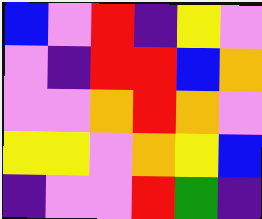[["blue", "violet", "red", "indigo", "yellow", "violet"], ["violet", "indigo", "red", "red", "blue", "orange"], ["violet", "violet", "orange", "red", "orange", "violet"], ["yellow", "yellow", "violet", "orange", "yellow", "blue"], ["indigo", "violet", "violet", "red", "green", "indigo"]]